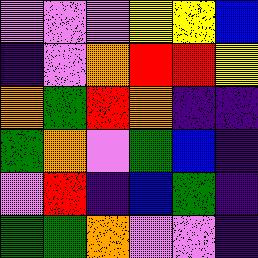[["violet", "violet", "violet", "yellow", "yellow", "blue"], ["indigo", "violet", "orange", "red", "red", "yellow"], ["orange", "green", "red", "orange", "indigo", "indigo"], ["green", "orange", "violet", "green", "blue", "indigo"], ["violet", "red", "indigo", "blue", "green", "indigo"], ["green", "green", "orange", "violet", "violet", "indigo"]]